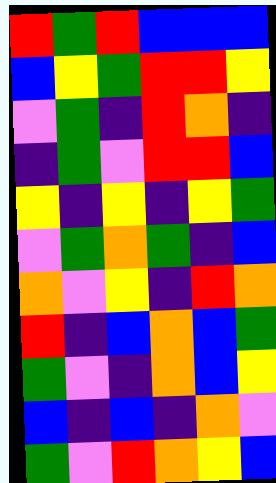[["red", "green", "red", "blue", "blue", "blue"], ["blue", "yellow", "green", "red", "red", "yellow"], ["violet", "green", "indigo", "red", "orange", "indigo"], ["indigo", "green", "violet", "red", "red", "blue"], ["yellow", "indigo", "yellow", "indigo", "yellow", "green"], ["violet", "green", "orange", "green", "indigo", "blue"], ["orange", "violet", "yellow", "indigo", "red", "orange"], ["red", "indigo", "blue", "orange", "blue", "green"], ["green", "violet", "indigo", "orange", "blue", "yellow"], ["blue", "indigo", "blue", "indigo", "orange", "violet"], ["green", "violet", "red", "orange", "yellow", "blue"]]